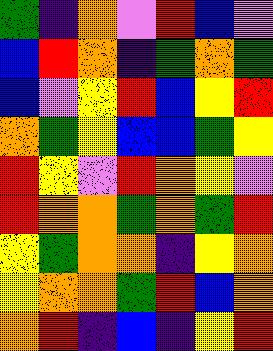[["green", "indigo", "orange", "violet", "red", "blue", "violet"], ["blue", "red", "orange", "indigo", "green", "orange", "green"], ["blue", "violet", "yellow", "red", "blue", "yellow", "red"], ["orange", "green", "yellow", "blue", "blue", "green", "yellow"], ["red", "yellow", "violet", "red", "orange", "yellow", "violet"], ["red", "orange", "orange", "green", "orange", "green", "red"], ["yellow", "green", "orange", "orange", "indigo", "yellow", "orange"], ["yellow", "orange", "orange", "green", "red", "blue", "orange"], ["orange", "red", "indigo", "blue", "indigo", "yellow", "red"]]